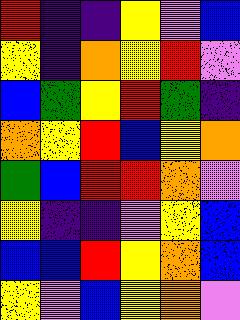[["red", "indigo", "indigo", "yellow", "violet", "blue"], ["yellow", "indigo", "orange", "yellow", "red", "violet"], ["blue", "green", "yellow", "red", "green", "indigo"], ["orange", "yellow", "red", "blue", "yellow", "orange"], ["green", "blue", "red", "red", "orange", "violet"], ["yellow", "indigo", "indigo", "violet", "yellow", "blue"], ["blue", "blue", "red", "yellow", "orange", "blue"], ["yellow", "violet", "blue", "yellow", "orange", "violet"]]